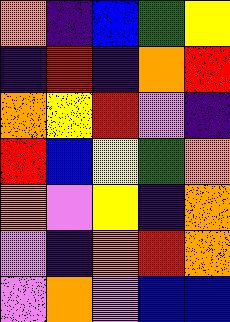[["orange", "indigo", "blue", "green", "yellow"], ["indigo", "red", "indigo", "orange", "red"], ["orange", "yellow", "red", "violet", "indigo"], ["red", "blue", "yellow", "green", "orange"], ["orange", "violet", "yellow", "indigo", "orange"], ["violet", "indigo", "orange", "red", "orange"], ["violet", "orange", "violet", "blue", "blue"]]